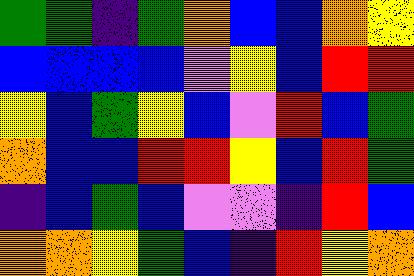[["green", "green", "indigo", "green", "orange", "blue", "blue", "orange", "yellow"], ["blue", "blue", "blue", "blue", "violet", "yellow", "blue", "red", "red"], ["yellow", "blue", "green", "yellow", "blue", "violet", "red", "blue", "green"], ["orange", "blue", "blue", "red", "red", "yellow", "blue", "red", "green"], ["indigo", "blue", "green", "blue", "violet", "violet", "indigo", "red", "blue"], ["orange", "orange", "yellow", "green", "blue", "indigo", "red", "yellow", "orange"]]